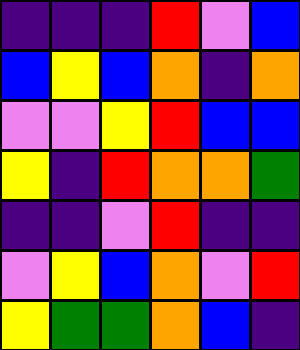[["indigo", "indigo", "indigo", "red", "violet", "blue"], ["blue", "yellow", "blue", "orange", "indigo", "orange"], ["violet", "violet", "yellow", "red", "blue", "blue"], ["yellow", "indigo", "red", "orange", "orange", "green"], ["indigo", "indigo", "violet", "red", "indigo", "indigo"], ["violet", "yellow", "blue", "orange", "violet", "red"], ["yellow", "green", "green", "orange", "blue", "indigo"]]